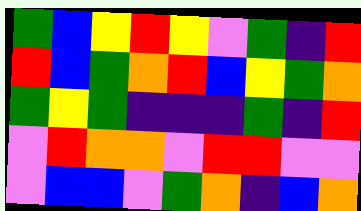[["green", "blue", "yellow", "red", "yellow", "violet", "green", "indigo", "red"], ["red", "blue", "green", "orange", "red", "blue", "yellow", "green", "orange"], ["green", "yellow", "green", "indigo", "indigo", "indigo", "green", "indigo", "red"], ["violet", "red", "orange", "orange", "violet", "red", "red", "violet", "violet"], ["violet", "blue", "blue", "violet", "green", "orange", "indigo", "blue", "orange"]]